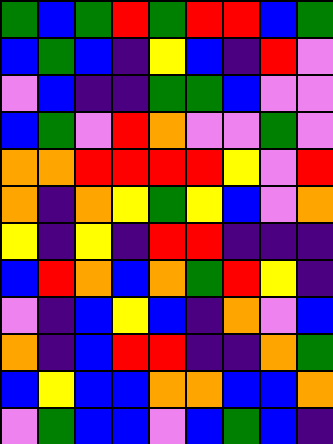[["green", "blue", "green", "red", "green", "red", "red", "blue", "green"], ["blue", "green", "blue", "indigo", "yellow", "blue", "indigo", "red", "violet"], ["violet", "blue", "indigo", "indigo", "green", "green", "blue", "violet", "violet"], ["blue", "green", "violet", "red", "orange", "violet", "violet", "green", "violet"], ["orange", "orange", "red", "red", "red", "red", "yellow", "violet", "red"], ["orange", "indigo", "orange", "yellow", "green", "yellow", "blue", "violet", "orange"], ["yellow", "indigo", "yellow", "indigo", "red", "red", "indigo", "indigo", "indigo"], ["blue", "red", "orange", "blue", "orange", "green", "red", "yellow", "indigo"], ["violet", "indigo", "blue", "yellow", "blue", "indigo", "orange", "violet", "blue"], ["orange", "indigo", "blue", "red", "red", "indigo", "indigo", "orange", "green"], ["blue", "yellow", "blue", "blue", "orange", "orange", "blue", "blue", "orange"], ["violet", "green", "blue", "blue", "violet", "blue", "green", "blue", "indigo"]]